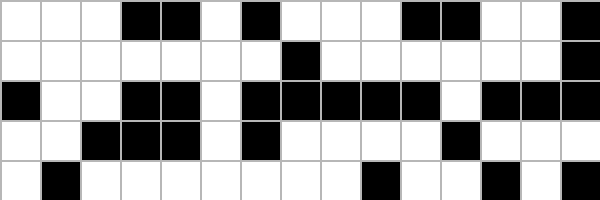[["white", "white", "white", "black", "black", "white", "black", "white", "white", "white", "black", "black", "white", "white", "black"], ["white", "white", "white", "white", "white", "white", "white", "black", "white", "white", "white", "white", "white", "white", "black"], ["black", "white", "white", "black", "black", "white", "black", "black", "black", "black", "black", "white", "black", "black", "black"], ["white", "white", "black", "black", "black", "white", "black", "white", "white", "white", "white", "black", "white", "white", "white"], ["white", "black", "white", "white", "white", "white", "white", "white", "white", "black", "white", "white", "black", "white", "black"]]